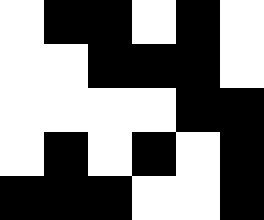[["white", "black", "black", "white", "black", "white"], ["white", "white", "black", "black", "black", "white"], ["white", "white", "white", "white", "black", "black"], ["white", "black", "white", "black", "white", "black"], ["black", "black", "black", "white", "white", "black"]]